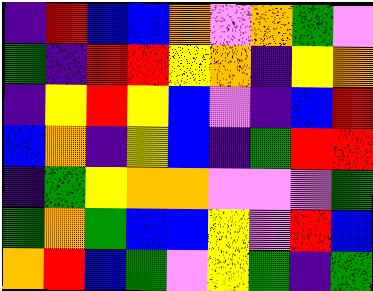[["indigo", "red", "blue", "blue", "orange", "violet", "orange", "green", "violet"], ["green", "indigo", "red", "red", "yellow", "orange", "indigo", "yellow", "orange"], ["indigo", "yellow", "red", "yellow", "blue", "violet", "indigo", "blue", "red"], ["blue", "orange", "indigo", "yellow", "blue", "indigo", "green", "red", "red"], ["indigo", "green", "yellow", "orange", "orange", "violet", "violet", "violet", "green"], ["green", "orange", "green", "blue", "blue", "yellow", "violet", "red", "blue"], ["orange", "red", "blue", "green", "violet", "yellow", "green", "indigo", "green"]]